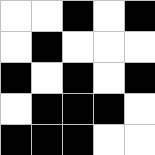[["white", "white", "black", "white", "black"], ["white", "black", "white", "white", "white"], ["black", "white", "black", "white", "black"], ["white", "black", "black", "black", "white"], ["black", "black", "black", "white", "white"]]